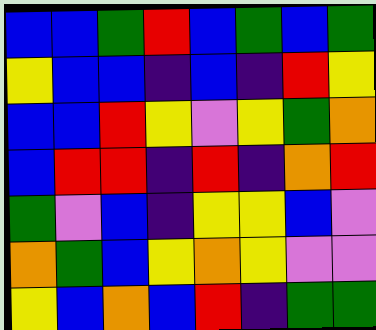[["blue", "blue", "green", "red", "blue", "green", "blue", "green"], ["yellow", "blue", "blue", "indigo", "blue", "indigo", "red", "yellow"], ["blue", "blue", "red", "yellow", "violet", "yellow", "green", "orange"], ["blue", "red", "red", "indigo", "red", "indigo", "orange", "red"], ["green", "violet", "blue", "indigo", "yellow", "yellow", "blue", "violet"], ["orange", "green", "blue", "yellow", "orange", "yellow", "violet", "violet"], ["yellow", "blue", "orange", "blue", "red", "indigo", "green", "green"]]